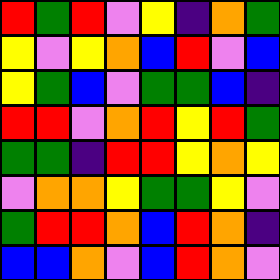[["red", "green", "red", "violet", "yellow", "indigo", "orange", "green"], ["yellow", "violet", "yellow", "orange", "blue", "red", "violet", "blue"], ["yellow", "green", "blue", "violet", "green", "green", "blue", "indigo"], ["red", "red", "violet", "orange", "red", "yellow", "red", "green"], ["green", "green", "indigo", "red", "red", "yellow", "orange", "yellow"], ["violet", "orange", "orange", "yellow", "green", "green", "yellow", "violet"], ["green", "red", "red", "orange", "blue", "red", "orange", "indigo"], ["blue", "blue", "orange", "violet", "blue", "red", "orange", "violet"]]